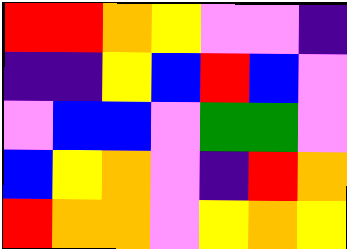[["red", "red", "orange", "yellow", "violet", "violet", "indigo"], ["indigo", "indigo", "yellow", "blue", "red", "blue", "violet"], ["violet", "blue", "blue", "violet", "green", "green", "violet"], ["blue", "yellow", "orange", "violet", "indigo", "red", "orange"], ["red", "orange", "orange", "violet", "yellow", "orange", "yellow"]]